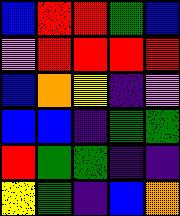[["blue", "red", "red", "green", "blue"], ["violet", "red", "red", "red", "red"], ["blue", "orange", "yellow", "indigo", "violet"], ["blue", "blue", "indigo", "green", "green"], ["red", "green", "green", "indigo", "indigo"], ["yellow", "green", "indigo", "blue", "orange"]]